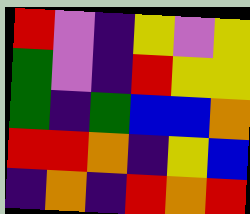[["red", "violet", "indigo", "yellow", "violet", "yellow"], ["green", "violet", "indigo", "red", "yellow", "yellow"], ["green", "indigo", "green", "blue", "blue", "orange"], ["red", "red", "orange", "indigo", "yellow", "blue"], ["indigo", "orange", "indigo", "red", "orange", "red"]]